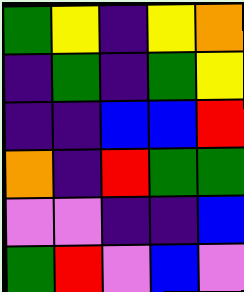[["green", "yellow", "indigo", "yellow", "orange"], ["indigo", "green", "indigo", "green", "yellow"], ["indigo", "indigo", "blue", "blue", "red"], ["orange", "indigo", "red", "green", "green"], ["violet", "violet", "indigo", "indigo", "blue"], ["green", "red", "violet", "blue", "violet"]]